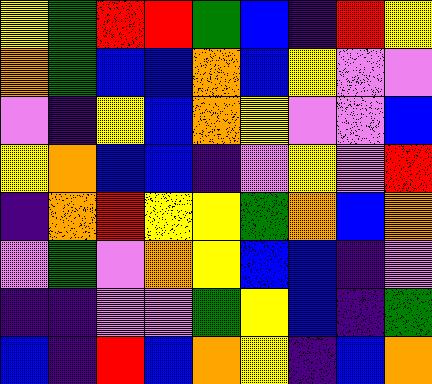[["yellow", "green", "red", "red", "green", "blue", "indigo", "red", "yellow"], ["orange", "green", "blue", "blue", "orange", "blue", "yellow", "violet", "violet"], ["violet", "indigo", "yellow", "blue", "orange", "yellow", "violet", "violet", "blue"], ["yellow", "orange", "blue", "blue", "indigo", "violet", "yellow", "violet", "red"], ["indigo", "orange", "red", "yellow", "yellow", "green", "orange", "blue", "orange"], ["violet", "green", "violet", "orange", "yellow", "blue", "blue", "indigo", "violet"], ["indigo", "indigo", "violet", "violet", "green", "yellow", "blue", "indigo", "green"], ["blue", "indigo", "red", "blue", "orange", "yellow", "indigo", "blue", "orange"]]